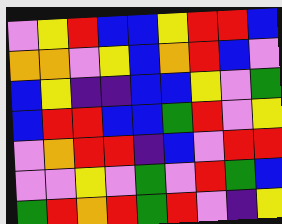[["violet", "yellow", "red", "blue", "blue", "yellow", "red", "red", "blue"], ["orange", "orange", "violet", "yellow", "blue", "orange", "red", "blue", "violet"], ["blue", "yellow", "indigo", "indigo", "blue", "blue", "yellow", "violet", "green"], ["blue", "red", "red", "blue", "blue", "green", "red", "violet", "yellow"], ["violet", "orange", "red", "red", "indigo", "blue", "violet", "red", "red"], ["violet", "violet", "yellow", "violet", "green", "violet", "red", "green", "blue"], ["green", "red", "orange", "red", "green", "red", "violet", "indigo", "yellow"]]